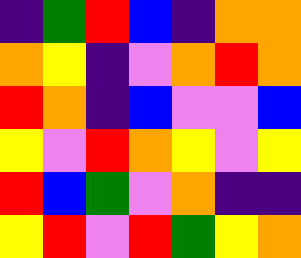[["indigo", "green", "red", "blue", "indigo", "orange", "orange"], ["orange", "yellow", "indigo", "violet", "orange", "red", "orange"], ["red", "orange", "indigo", "blue", "violet", "violet", "blue"], ["yellow", "violet", "red", "orange", "yellow", "violet", "yellow"], ["red", "blue", "green", "violet", "orange", "indigo", "indigo"], ["yellow", "red", "violet", "red", "green", "yellow", "orange"]]